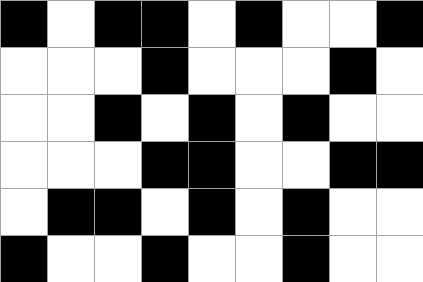[["black", "white", "black", "black", "white", "black", "white", "white", "black"], ["white", "white", "white", "black", "white", "white", "white", "black", "white"], ["white", "white", "black", "white", "black", "white", "black", "white", "white"], ["white", "white", "white", "black", "black", "white", "white", "black", "black"], ["white", "black", "black", "white", "black", "white", "black", "white", "white"], ["black", "white", "white", "black", "white", "white", "black", "white", "white"]]